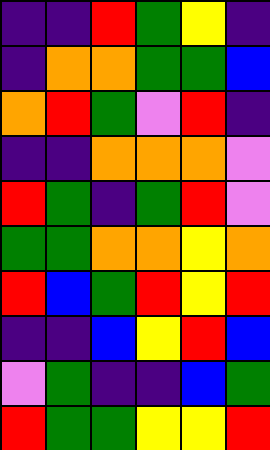[["indigo", "indigo", "red", "green", "yellow", "indigo"], ["indigo", "orange", "orange", "green", "green", "blue"], ["orange", "red", "green", "violet", "red", "indigo"], ["indigo", "indigo", "orange", "orange", "orange", "violet"], ["red", "green", "indigo", "green", "red", "violet"], ["green", "green", "orange", "orange", "yellow", "orange"], ["red", "blue", "green", "red", "yellow", "red"], ["indigo", "indigo", "blue", "yellow", "red", "blue"], ["violet", "green", "indigo", "indigo", "blue", "green"], ["red", "green", "green", "yellow", "yellow", "red"]]